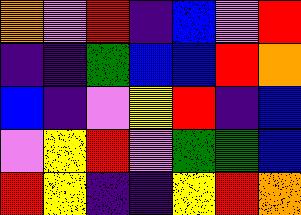[["orange", "violet", "red", "indigo", "blue", "violet", "red"], ["indigo", "indigo", "green", "blue", "blue", "red", "orange"], ["blue", "indigo", "violet", "yellow", "red", "indigo", "blue"], ["violet", "yellow", "red", "violet", "green", "green", "blue"], ["red", "yellow", "indigo", "indigo", "yellow", "red", "orange"]]